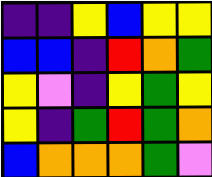[["indigo", "indigo", "yellow", "blue", "yellow", "yellow"], ["blue", "blue", "indigo", "red", "orange", "green"], ["yellow", "violet", "indigo", "yellow", "green", "yellow"], ["yellow", "indigo", "green", "red", "green", "orange"], ["blue", "orange", "orange", "orange", "green", "violet"]]